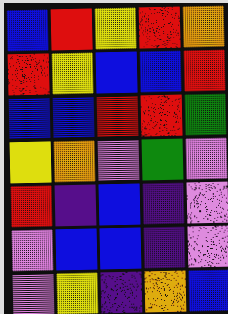[["blue", "red", "yellow", "red", "orange"], ["red", "yellow", "blue", "blue", "red"], ["blue", "blue", "red", "red", "green"], ["yellow", "orange", "violet", "green", "violet"], ["red", "indigo", "blue", "indigo", "violet"], ["violet", "blue", "blue", "indigo", "violet"], ["violet", "yellow", "indigo", "orange", "blue"]]